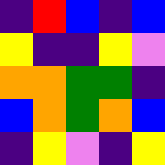[["indigo", "red", "blue", "indigo", "blue"], ["yellow", "indigo", "indigo", "yellow", "violet"], ["orange", "orange", "green", "green", "indigo"], ["blue", "orange", "green", "orange", "blue"], ["indigo", "yellow", "violet", "indigo", "yellow"]]